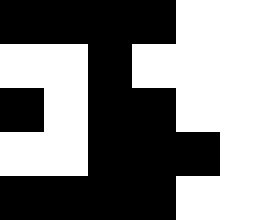[["black", "black", "black", "black", "white", "white"], ["white", "white", "black", "white", "white", "white"], ["black", "white", "black", "black", "white", "white"], ["white", "white", "black", "black", "black", "white"], ["black", "black", "black", "black", "white", "white"]]